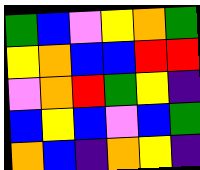[["green", "blue", "violet", "yellow", "orange", "green"], ["yellow", "orange", "blue", "blue", "red", "red"], ["violet", "orange", "red", "green", "yellow", "indigo"], ["blue", "yellow", "blue", "violet", "blue", "green"], ["orange", "blue", "indigo", "orange", "yellow", "indigo"]]